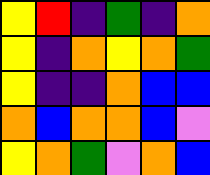[["yellow", "red", "indigo", "green", "indigo", "orange"], ["yellow", "indigo", "orange", "yellow", "orange", "green"], ["yellow", "indigo", "indigo", "orange", "blue", "blue"], ["orange", "blue", "orange", "orange", "blue", "violet"], ["yellow", "orange", "green", "violet", "orange", "blue"]]